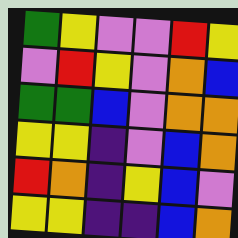[["green", "yellow", "violet", "violet", "red", "yellow"], ["violet", "red", "yellow", "violet", "orange", "blue"], ["green", "green", "blue", "violet", "orange", "orange"], ["yellow", "yellow", "indigo", "violet", "blue", "orange"], ["red", "orange", "indigo", "yellow", "blue", "violet"], ["yellow", "yellow", "indigo", "indigo", "blue", "orange"]]